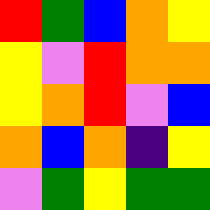[["red", "green", "blue", "orange", "yellow"], ["yellow", "violet", "red", "orange", "orange"], ["yellow", "orange", "red", "violet", "blue"], ["orange", "blue", "orange", "indigo", "yellow"], ["violet", "green", "yellow", "green", "green"]]